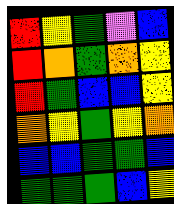[["red", "yellow", "green", "violet", "blue"], ["red", "orange", "green", "orange", "yellow"], ["red", "green", "blue", "blue", "yellow"], ["orange", "yellow", "green", "yellow", "orange"], ["blue", "blue", "green", "green", "blue"], ["green", "green", "green", "blue", "yellow"]]